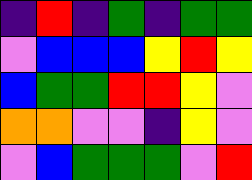[["indigo", "red", "indigo", "green", "indigo", "green", "green"], ["violet", "blue", "blue", "blue", "yellow", "red", "yellow"], ["blue", "green", "green", "red", "red", "yellow", "violet"], ["orange", "orange", "violet", "violet", "indigo", "yellow", "violet"], ["violet", "blue", "green", "green", "green", "violet", "red"]]